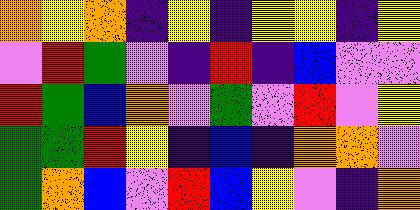[["orange", "yellow", "orange", "indigo", "yellow", "indigo", "yellow", "yellow", "indigo", "yellow"], ["violet", "red", "green", "violet", "indigo", "red", "indigo", "blue", "violet", "violet"], ["red", "green", "blue", "orange", "violet", "green", "violet", "red", "violet", "yellow"], ["green", "green", "red", "yellow", "indigo", "blue", "indigo", "orange", "orange", "violet"], ["green", "orange", "blue", "violet", "red", "blue", "yellow", "violet", "indigo", "orange"]]